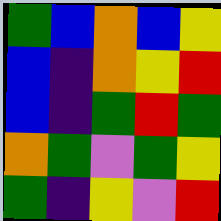[["green", "blue", "orange", "blue", "yellow"], ["blue", "indigo", "orange", "yellow", "red"], ["blue", "indigo", "green", "red", "green"], ["orange", "green", "violet", "green", "yellow"], ["green", "indigo", "yellow", "violet", "red"]]